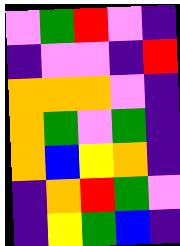[["violet", "green", "red", "violet", "indigo"], ["indigo", "violet", "violet", "indigo", "red"], ["orange", "orange", "orange", "violet", "indigo"], ["orange", "green", "violet", "green", "indigo"], ["orange", "blue", "yellow", "orange", "indigo"], ["indigo", "orange", "red", "green", "violet"], ["indigo", "yellow", "green", "blue", "indigo"]]